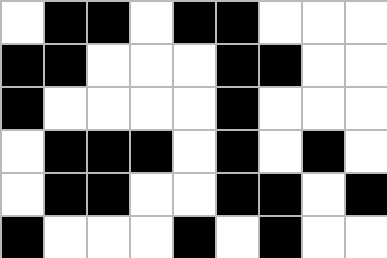[["white", "black", "black", "white", "black", "black", "white", "white", "white"], ["black", "black", "white", "white", "white", "black", "black", "white", "white"], ["black", "white", "white", "white", "white", "black", "white", "white", "white"], ["white", "black", "black", "black", "white", "black", "white", "black", "white"], ["white", "black", "black", "white", "white", "black", "black", "white", "black"], ["black", "white", "white", "white", "black", "white", "black", "white", "white"]]